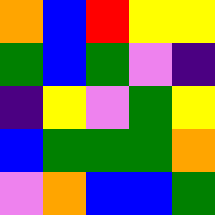[["orange", "blue", "red", "yellow", "yellow"], ["green", "blue", "green", "violet", "indigo"], ["indigo", "yellow", "violet", "green", "yellow"], ["blue", "green", "green", "green", "orange"], ["violet", "orange", "blue", "blue", "green"]]